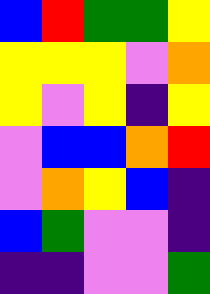[["blue", "red", "green", "green", "yellow"], ["yellow", "yellow", "yellow", "violet", "orange"], ["yellow", "violet", "yellow", "indigo", "yellow"], ["violet", "blue", "blue", "orange", "red"], ["violet", "orange", "yellow", "blue", "indigo"], ["blue", "green", "violet", "violet", "indigo"], ["indigo", "indigo", "violet", "violet", "green"]]